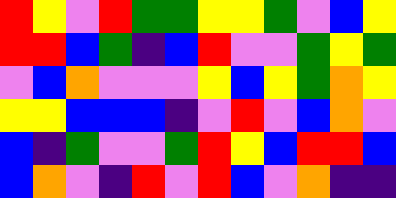[["red", "yellow", "violet", "red", "green", "green", "yellow", "yellow", "green", "violet", "blue", "yellow"], ["red", "red", "blue", "green", "indigo", "blue", "red", "violet", "violet", "green", "yellow", "green"], ["violet", "blue", "orange", "violet", "violet", "violet", "yellow", "blue", "yellow", "green", "orange", "yellow"], ["yellow", "yellow", "blue", "blue", "blue", "indigo", "violet", "red", "violet", "blue", "orange", "violet"], ["blue", "indigo", "green", "violet", "violet", "green", "red", "yellow", "blue", "red", "red", "blue"], ["blue", "orange", "violet", "indigo", "red", "violet", "red", "blue", "violet", "orange", "indigo", "indigo"]]